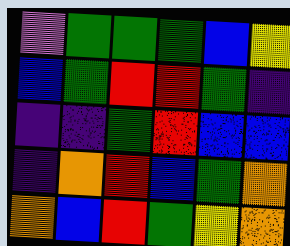[["violet", "green", "green", "green", "blue", "yellow"], ["blue", "green", "red", "red", "green", "indigo"], ["indigo", "indigo", "green", "red", "blue", "blue"], ["indigo", "orange", "red", "blue", "green", "orange"], ["orange", "blue", "red", "green", "yellow", "orange"]]